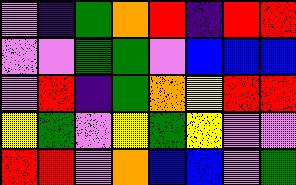[["violet", "indigo", "green", "orange", "red", "indigo", "red", "red"], ["violet", "violet", "green", "green", "violet", "blue", "blue", "blue"], ["violet", "red", "indigo", "green", "orange", "yellow", "red", "red"], ["yellow", "green", "violet", "yellow", "green", "yellow", "violet", "violet"], ["red", "red", "violet", "orange", "blue", "blue", "violet", "green"]]